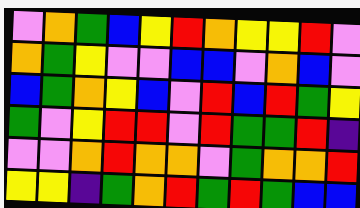[["violet", "orange", "green", "blue", "yellow", "red", "orange", "yellow", "yellow", "red", "violet"], ["orange", "green", "yellow", "violet", "violet", "blue", "blue", "violet", "orange", "blue", "violet"], ["blue", "green", "orange", "yellow", "blue", "violet", "red", "blue", "red", "green", "yellow"], ["green", "violet", "yellow", "red", "red", "violet", "red", "green", "green", "red", "indigo"], ["violet", "violet", "orange", "red", "orange", "orange", "violet", "green", "orange", "orange", "red"], ["yellow", "yellow", "indigo", "green", "orange", "red", "green", "red", "green", "blue", "blue"]]